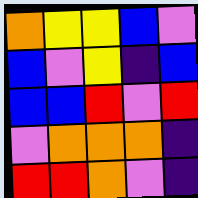[["orange", "yellow", "yellow", "blue", "violet"], ["blue", "violet", "yellow", "indigo", "blue"], ["blue", "blue", "red", "violet", "red"], ["violet", "orange", "orange", "orange", "indigo"], ["red", "red", "orange", "violet", "indigo"]]